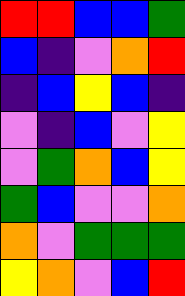[["red", "red", "blue", "blue", "green"], ["blue", "indigo", "violet", "orange", "red"], ["indigo", "blue", "yellow", "blue", "indigo"], ["violet", "indigo", "blue", "violet", "yellow"], ["violet", "green", "orange", "blue", "yellow"], ["green", "blue", "violet", "violet", "orange"], ["orange", "violet", "green", "green", "green"], ["yellow", "orange", "violet", "blue", "red"]]